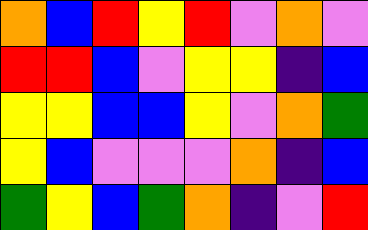[["orange", "blue", "red", "yellow", "red", "violet", "orange", "violet"], ["red", "red", "blue", "violet", "yellow", "yellow", "indigo", "blue"], ["yellow", "yellow", "blue", "blue", "yellow", "violet", "orange", "green"], ["yellow", "blue", "violet", "violet", "violet", "orange", "indigo", "blue"], ["green", "yellow", "blue", "green", "orange", "indigo", "violet", "red"]]